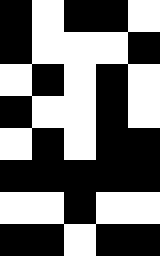[["black", "white", "black", "black", "white"], ["black", "white", "white", "white", "black"], ["white", "black", "white", "black", "white"], ["black", "white", "white", "black", "white"], ["white", "black", "white", "black", "black"], ["black", "black", "black", "black", "black"], ["white", "white", "black", "white", "white"], ["black", "black", "white", "black", "black"]]